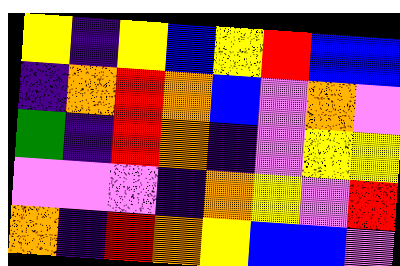[["yellow", "indigo", "yellow", "blue", "yellow", "red", "blue", "blue"], ["indigo", "orange", "red", "orange", "blue", "violet", "orange", "violet"], ["green", "indigo", "red", "orange", "indigo", "violet", "yellow", "yellow"], ["violet", "violet", "violet", "indigo", "orange", "yellow", "violet", "red"], ["orange", "indigo", "red", "orange", "yellow", "blue", "blue", "violet"]]